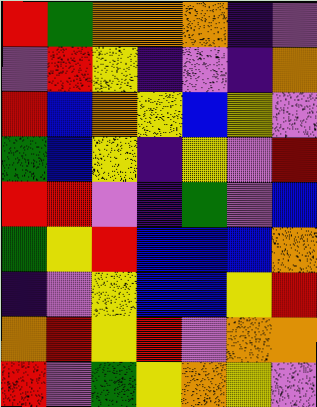[["red", "green", "orange", "orange", "orange", "indigo", "violet"], ["violet", "red", "yellow", "indigo", "violet", "indigo", "orange"], ["red", "blue", "orange", "yellow", "blue", "yellow", "violet"], ["green", "blue", "yellow", "indigo", "yellow", "violet", "red"], ["red", "red", "violet", "indigo", "green", "violet", "blue"], ["green", "yellow", "red", "blue", "blue", "blue", "orange"], ["indigo", "violet", "yellow", "blue", "blue", "yellow", "red"], ["orange", "red", "yellow", "red", "violet", "orange", "orange"], ["red", "violet", "green", "yellow", "orange", "yellow", "violet"]]